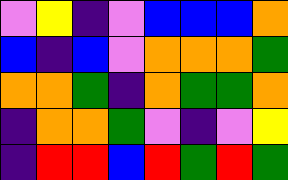[["violet", "yellow", "indigo", "violet", "blue", "blue", "blue", "orange"], ["blue", "indigo", "blue", "violet", "orange", "orange", "orange", "green"], ["orange", "orange", "green", "indigo", "orange", "green", "green", "orange"], ["indigo", "orange", "orange", "green", "violet", "indigo", "violet", "yellow"], ["indigo", "red", "red", "blue", "red", "green", "red", "green"]]